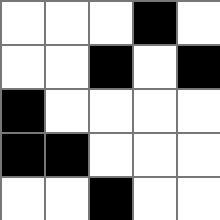[["white", "white", "white", "black", "white"], ["white", "white", "black", "white", "black"], ["black", "white", "white", "white", "white"], ["black", "black", "white", "white", "white"], ["white", "white", "black", "white", "white"]]